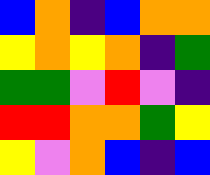[["blue", "orange", "indigo", "blue", "orange", "orange"], ["yellow", "orange", "yellow", "orange", "indigo", "green"], ["green", "green", "violet", "red", "violet", "indigo"], ["red", "red", "orange", "orange", "green", "yellow"], ["yellow", "violet", "orange", "blue", "indigo", "blue"]]